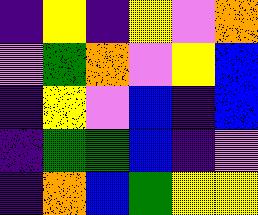[["indigo", "yellow", "indigo", "yellow", "violet", "orange"], ["violet", "green", "orange", "violet", "yellow", "blue"], ["indigo", "yellow", "violet", "blue", "indigo", "blue"], ["indigo", "green", "green", "blue", "indigo", "violet"], ["indigo", "orange", "blue", "green", "yellow", "yellow"]]